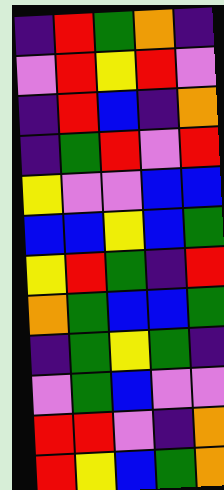[["indigo", "red", "green", "orange", "indigo"], ["violet", "red", "yellow", "red", "violet"], ["indigo", "red", "blue", "indigo", "orange"], ["indigo", "green", "red", "violet", "red"], ["yellow", "violet", "violet", "blue", "blue"], ["blue", "blue", "yellow", "blue", "green"], ["yellow", "red", "green", "indigo", "red"], ["orange", "green", "blue", "blue", "green"], ["indigo", "green", "yellow", "green", "indigo"], ["violet", "green", "blue", "violet", "violet"], ["red", "red", "violet", "indigo", "orange"], ["red", "yellow", "blue", "green", "orange"]]